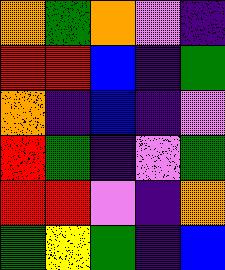[["orange", "green", "orange", "violet", "indigo"], ["red", "red", "blue", "indigo", "green"], ["orange", "indigo", "blue", "indigo", "violet"], ["red", "green", "indigo", "violet", "green"], ["red", "red", "violet", "indigo", "orange"], ["green", "yellow", "green", "indigo", "blue"]]